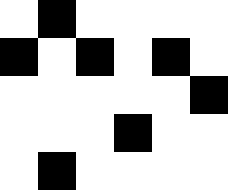[["white", "black", "white", "white", "white", "white"], ["black", "white", "black", "white", "black", "white"], ["white", "white", "white", "white", "white", "black"], ["white", "white", "white", "black", "white", "white"], ["white", "black", "white", "white", "white", "white"]]